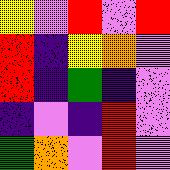[["yellow", "violet", "red", "violet", "red"], ["red", "indigo", "yellow", "orange", "violet"], ["red", "indigo", "green", "indigo", "violet"], ["indigo", "violet", "indigo", "red", "violet"], ["green", "orange", "violet", "red", "violet"]]